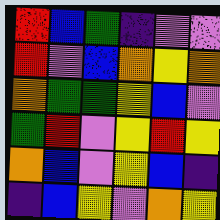[["red", "blue", "green", "indigo", "violet", "violet"], ["red", "violet", "blue", "orange", "yellow", "orange"], ["orange", "green", "green", "yellow", "blue", "violet"], ["green", "red", "violet", "yellow", "red", "yellow"], ["orange", "blue", "violet", "yellow", "blue", "indigo"], ["indigo", "blue", "yellow", "violet", "orange", "yellow"]]